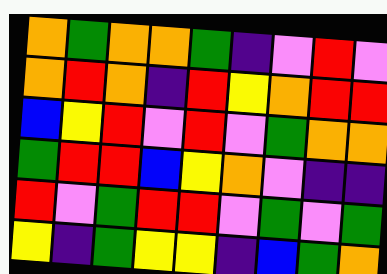[["orange", "green", "orange", "orange", "green", "indigo", "violet", "red", "violet"], ["orange", "red", "orange", "indigo", "red", "yellow", "orange", "red", "red"], ["blue", "yellow", "red", "violet", "red", "violet", "green", "orange", "orange"], ["green", "red", "red", "blue", "yellow", "orange", "violet", "indigo", "indigo"], ["red", "violet", "green", "red", "red", "violet", "green", "violet", "green"], ["yellow", "indigo", "green", "yellow", "yellow", "indigo", "blue", "green", "orange"]]